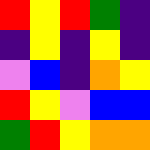[["red", "yellow", "red", "green", "indigo"], ["indigo", "yellow", "indigo", "yellow", "indigo"], ["violet", "blue", "indigo", "orange", "yellow"], ["red", "yellow", "violet", "blue", "blue"], ["green", "red", "yellow", "orange", "orange"]]